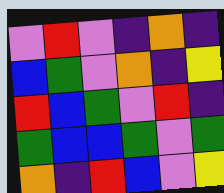[["violet", "red", "violet", "indigo", "orange", "indigo"], ["blue", "green", "violet", "orange", "indigo", "yellow"], ["red", "blue", "green", "violet", "red", "indigo"], ["green", "blue", "blue", "green", "violet", "green"], ["orange", "indigo", "red", "blue", "violet", "yellow"]]